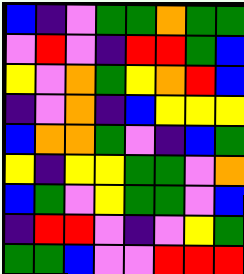[["blue", "indigo", "violet", "green", "green", "orange", "green", "green"], ["violet", "red", "violet", "indigo", "red", "red", "green", "blue"], ["yellow", "violet", "orange", "green", "yellow", "orange", "red", "blue"], ["indigo", "violet", "orange", "indigo", "blue", "yellow", "yellow", "yellow"], ["blue", "orange", "orange", "green", "violet", "indigo", "blue", "green"], ["yellow", "indigo", "yellow", "yellow", "green", "green", "violet", "orange"], ["blue", "green", "violet", "yellow", "green", "green", "violet", "blue"], ["indigo", "red", "red", "violet", "indigo", "violet", "yellow", "green"], ["green", "green", "blue", "violet", "violet", "red", "red", "red"]]